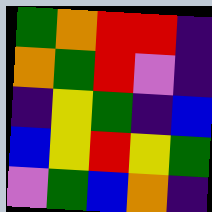[["green", "orange", "red", "red", "indigo"], ["orange", "green", "red", "violet", "indigo"], ["indigo", "yellow", "green", "indigo", "blue"], ["blue", "yellow", "red", "yellow", "green"], ["violet", "green", "blue", "orange", "indigo"]]